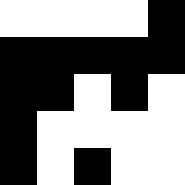[["white", "white", "white", "white", "black"], ["black", "black", "black", "black", "black"], ["black", "black", "white", "black", "white"], ["black", "white", "white", "white", "white"], ["black", "white", "black", "white", "white"]]